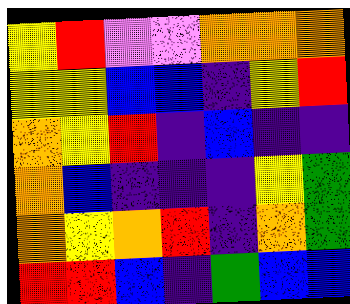[["yellow", "red", "violet", "violet", "orange", "orange", "orange"], ["yellow", "yellow", "blue", "blue", "indigo", "yellow", "red"], ["orange", "yellow", "red", "indigo", "blue", "indigo", "indigo"], ["orange", "blue", "indigo", "indigo", "indigo", "yellow", "green"], ["orange", "yellow", "orange", "red", "indigo", "orange", "green"], ["red", "red", "blue", "indigo", "green", "blue", "blue"]]